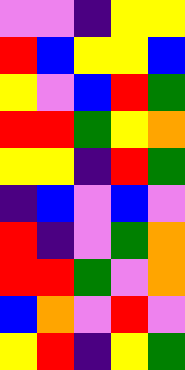[["violet", "violet", "indigo", "yellow", "yellow"], ["red", "blue", "yellow", "yellow", "blue"], ["yellow", "violet", "blue", "red", "green"], ["red", "red", "green", "yellow", "orange"], ["yellow", "yellow", "indigo", "red", "green"], ["indigo", "blue", "violet", "blue", "violet"], ["red", "indigo", "violet", "green", "orange"], ["red", "red", "green", "violet", "orange"], ["blue", "orange", "violet", "red", "violet"], ["yellow", "red", "indigo", "yellow", "green"]]